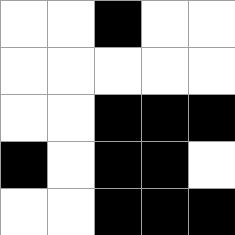[["white", "white", "black", "white", "white"], ["white", "white", "white", "white", "white"], ["white", "white", "black", "black", "black"], ["black", "white", "black", "black", "white"], ["white", "white", "black", "black", "black"]]